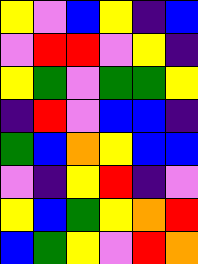[["yellow", "violet", "blue", "yellow", "indigo", "blue"], ["violet", "red", "red", "violet", "yellow", "indigo"], ["yellow", "green", "violet", "green", "green", "yellow"], ["indigo", "red", "violet", "blue", "blue", "indigo"], ["green", "blue", "orange", "yellow", "blue", "blue"], ["violet", "indigo", "yellow", "red", "indigo", "violet"], ["yellow", "blue", "green", "yellow", "orange", "red"], ["blue", "green", "yellow", "violet", "red", "orange"]]